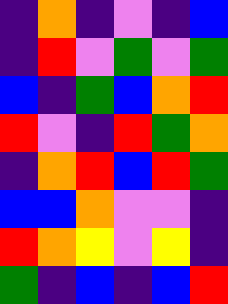[["indigo", "orange", "indigo", "violet", "indigo", "blue"], ["indigo", "red", "violet", "green", "violet", "green"], ["blue", "indigo", "green", "blue", "orange", "red"], ["red", "violet", "indigo", "red", "green", "orange"], ["indigo", "orange", "red", "blue", "red", "green"], ["blue", "blue", "orange", "violet", "violet", "indigo"], ["red", "orange", "yellow", "violet", "yellow", "indigo"], ["green", "indigo", "blue", "indigo", "blue", "red"]]